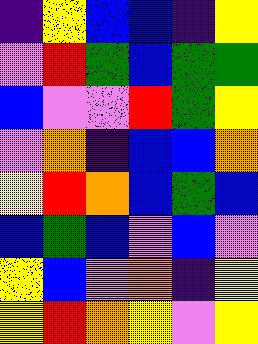[["indigo", "yellow", "blue", "blue", "indigo", "yellow"], ["violet", "red", "green", "blue", "green", "green"], ["blue", "violet", "violet", "red", "green", "yellow"], ["violet", "orange", "indigo", "blue", "blue", "orange"], ["yellow", "red", "orange", "blue", "green", "blue"], ["blue", "green", "blue", "violet", "blue", "violet"], ["yellow", "blue", "violet", "orange", "indigo", "yellow"], ["yellow", "red", "orange", "yellow", "violet", "yellow"]]